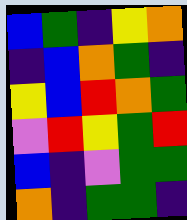[["blue", "green", "indigo", "yellow", "orange"], ["indigo", "blue", "orange", "green", "indigo"], ["yellow", "blue", "red", "orange", "green"], ["violet", "red", "yellow", "green", "red"], ["blue", "indigo", "violet", "green", "green"], ["orange", "indigo", "green", "green", "indigo"]]